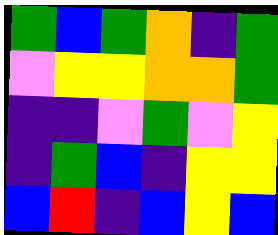[["green", "blue", "green", "orange", "indigo", "green"], ["violet", "yellow", "yellow", "orange", "orange", "green"], ["indigo", "indigo", "violet", "green", "violet", "yellow"], ["indigo", "green", "blue", "indigo", "yellow", "yellow"], ["blue", "red", "indigo", "blue", "yellow", "blue"]]